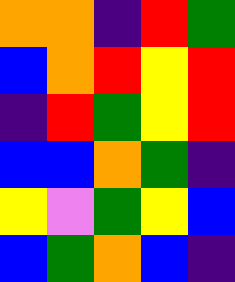[["orange", "orange", "indigo", "red", "green"], ["blue", "orange", "red", "yellow", "red"], ["indigo", "red", "green", "yellow", "red"], ["blue", "blue", "orange", "green", "indigo"], ["yellow", "violet", "green", "yellow", "blue"], ["blue", "green", "orange", "blue", "indigo"]]